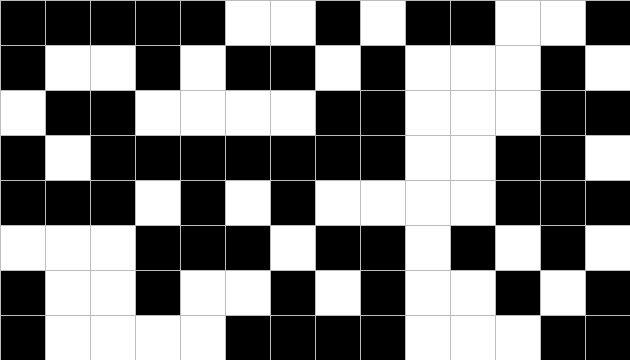[["black", "black", "black", "black", "black", "white", "white", "black", "white", "black", "black", "white", "white", "black"], ["black", "white", "white", "black", "white", "black", "black", "white", "black", "white", "white", "white", "black", "white"], ["white", "black", "black", "white", "white", "white", "white", "black", "black", "white", "white", "white", "black", "black"], ["black", "white", "black", "black", "black", "black", "black", "black", "black", "white", "white", "black", "black", "white"], ["black", "black", "black", "white", "black", "white", "black", "white", "white", "white", "white", "black", "black", "black"], ["white", "white", "white", "black", "black", "black", "white", "black", "black", "white", "black", "white", "black", "white"], ["black", "white", "white", "black", "white", "white", "black", "white", "black", "white", "white", "black", "white", "black"], ["black", "white", "white", "white", "white", "black", "black", "black", "black", "white", "white", "white", "black", "black"]]